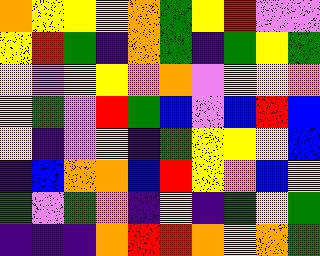[["orange", "yellow", "yellow", "yellow", "orange", "green", "yellow", "red", "violet", "violet"], ["yellow", "red", "green", "indigo", "orange", "green", "indigo", "green", "yellow", "green"], ["yellow", "violet", "yellow", "yellow", "orange", "orange", "violet", "yellow", "yellow", "orange"], ["yellow", "green", "violet", "red", "green", "blue", "violet", "blue", "red", "blue"], ["yellow", "indigo", "violet", "yellow", "indigo", "green", "yellow", "yellow", "yellow", "blue"], ["indigo", "blue", "orange", "orange", "blue", "red", "yellow", "orange", "blue", "yellow"], ["green", "violet", "green", "orange", "indigo", "yellow", "indigo", "green", "yellow", "green"], ["indigo", "indigo", "indigo", "orange", "red", "red", "orange", "yellow", "orange", "green"]]